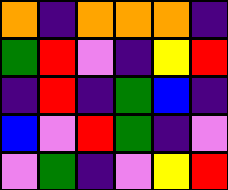[["orange", "indigo", "orange", "orange", "orange", "indigo"], ["green", "red", "violet", "indigo", "yellow", "red"], ["indigo", "red", "indigo", "green", "blue", "indigo"], ["blue", "violet", "red", "green", "indigo", "violet"], ["violet", "green", "indigo", "violet", "yellow", "red"]]